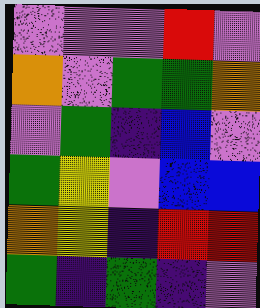[["violet", "violet", "violet", "red", "violet"], ["orange", "violet", "green", "green", "orange"], ["violet", "green", "indigo", "blue", "violet"], ["green", "yellow", "violet", "blue", "blue"], ["orange", "yellow", "indigo", "red", "red"], ["green", "indigo", "green", "indigo", "violet"]]